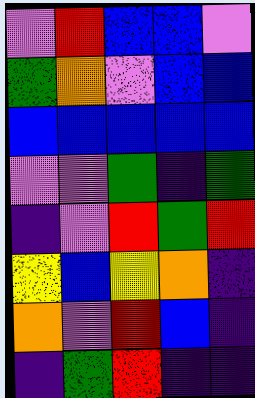[["violet", "red", "blue", "blue", "violet"], ["green", "orange", "violet", "blue", "blue"], ["blue", "blue", "blue", "blue", "blue"], ["violet", "violet", "green", "indigo", "green"], ["indigo", "violet", "red", "green", "red"], ["yellow", "blue", "yellow", "orange", "indigo"], ["orange", "violet", "red", "blue", "indigo"], ["indigo", "green", "red", "indigo", "indigo"]]